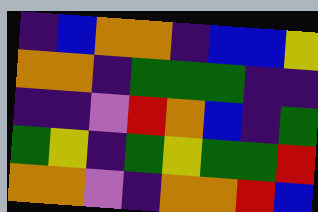[["indigo", "blue", "orange", "orange", "indigo", "blue", "blue", "yellow"], ["orange", "orange", "indigo", "green", "green", "green", "indigo", "indigo"], ["indigo", "indigo", "violet", "red", "orange", "blue", "indigo", "green"], ["green", "yellow", "indigo", "green", "yellow", "green", "green", "red"], ["orange", "orange", "violet", "indigo", "orange", "orange", "red", "blue"]]